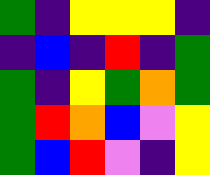[["green", "indigo", "yellow", "yellow", "yellow", "indigo"], ["indigo", "blue", "indigo", "red", "indigo", "green"], ["green", "indigo", "yellow", "green", "orange", "green"], ["green", "red", "orange", "blue", "violet", "yellow"], ["green", "blue", "red", "violet", "indigo", "yellow"]]